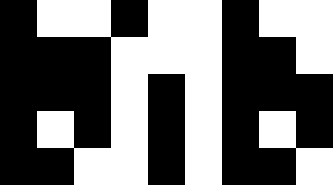[["black", "white", "white", "black", "white", "white", "black", "white", "white"], ["black", "black", "black", "white", "white", "white", "black", "black", "white"], ["black", "black", "black", "white", "black", "white", "black", "black", "black"], ["black", "white", "black", "white", "black", "white", "black", "white", "black"], ["black", "black", "white", "white", "black", "white", "black", "black", "white"]]